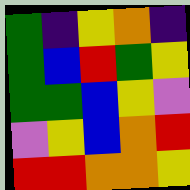[["green", "indigo", "yellow", "orange", "indigo"], ["green", "blue", "red", "green", "yellow"], ["green", "green", "blue", "yellow", "violet"], ["violet", "yellow", "blue", "orange", "red"], ["red", "red", "orange", "orange", "yellow"]]